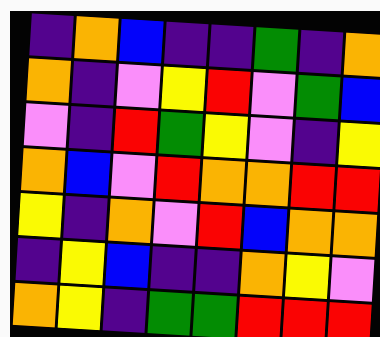[["indigo", "orange", "blue", "indigo", "indigo", "green", "indigo", "orange"], ["orange", "indigo", "violet", "yellow", "red", "violet", "green", "blue"], ["violet", "indigo", "red", "green", "yellow", "violet", "indigo", "yellow"], ["orange", "blue", "violet", "red", "orange", "orange", "red", "red"], ["yellow", "indigo", "orange", "violet", "red", "blue", "orange", "orange"], ["indigo", "yellow", "blue", "indigo", "indigo", "orange", "yellow", "violet"], ["orange", "yellow", "indigo", "green", "green", "red", "red", "red"]]